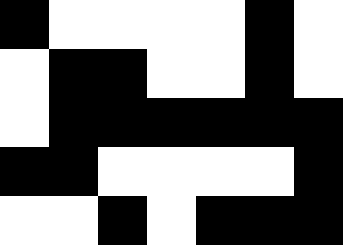[["black", "white", "white", "white", "white", "black", "white"], ["white", "black", "black", "white", "white", "black", "white"], ["white", "black", "black", "black", "black", "black", "black"], ["black", "black", "white", "white", "white", "white", "black"], ["white", "white", "black", "white", "black", "black", "black"]]